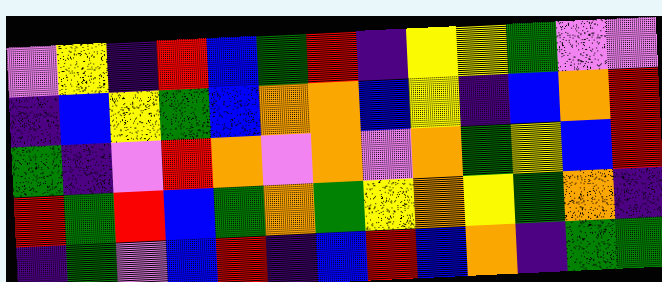[["violet", "yellow", "indigo", "red", "blue", "green", "red", "indigo", "yellow", "yellow", "green", "violet", "violet"], ["indigo", "blue", "yellow", "green", "blue", "orange", "orange", "blue", "yellow", "indigo", "blue", "orange", "red"], ["green", "indigo", "violet", "red", "orange", "violet", "orange", "violet", "orange", "green", "yellow", "blue", "red"], ["red", "green", "red", "blue", "green", "orange", "green", "yellow", "orange", "yellow", "green", "orange", "indigo"], ["indigo", "green", "violet", "blue", "red", "indigo", "blue", "red", "blue", "orange", "indigo", "green", "green"]]